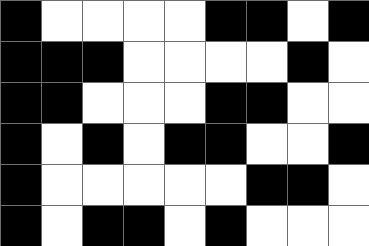[["black", "white", "white", "white", "white", "black", "black", "white", "black"], ["black", "black", "black", "white", "white", "white", "white", "black", "white"], ["black", "black", "white", "white", "white", "black", "black", "white", "white"], ["black", "white", "black", "white", "black", "black", "white", "white", "black"], ["black", "white", "white", "white", "white", "white", "black", "black", "white"], ["black", "white", "black", "black", "white", "black", "white", "white", "white"]]